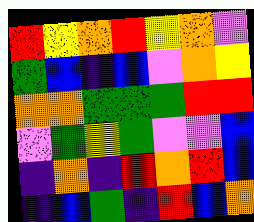[["red", "yellow", "orange", "red", "yellow", "orange", "violet"], ["green", "blue", "indigo", "blue", "violet", "orange", "yellow"], ["orange", "orange", "green", "green", "green", "red", "red"], ["violet", "green", "yellow", "green", "violet", "violet", "blue"], ["indigo", "orange", "indigo", "red", "orange", "red", "blue"], ["indigo", "blue", "green", "indigo", "red", "blue", "orange"]]